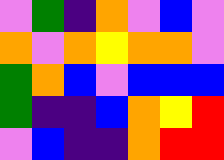[["violet", "green", "indigo", "orange", "violet", "blue", "violet"], ["orange", "violet", "orange", "yellow", "orange", "orange", "violet"], ["green", "orange", "blue", "violet", "blue", "blue", "blue"], ["green", "indigo", "indigo", "blue", "orange", "yellow", "red"], ["violet", "blue", "indigo", "indigo", "orange", "red", "red"]]